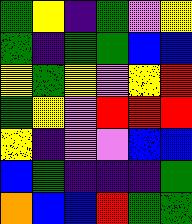[["green", "yellow", "indigo", "green", "violet", "yellow"], ["green", "indigo", "green", "green", "blue", "blue"], ["yellow", "green", "yellow", "violet", "yellow", "red"], ["green", "yellow", "violet", "red", "red", "red"], ["yellow", "indigo", "violet", "violet", "blue", "blue"], ["blue", "green", "indigo", "indigo", "indigo", "green"], ["orange", "blue", "blue", "red", "green", "green"]]